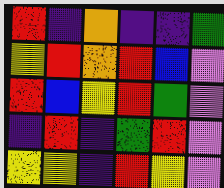[["red", "indigo", "orange", "indigo", "indigo", "green"], ["yellow", "red", "orange", "red", "blue", "violet"], ["red", "blue", "yellow", "red", "green", "violet"], ["indigo", "red", "indigo", "green", "red", "violet"], ["yellow", "yellow", "indigo", "red", "yellow", "violet"]]